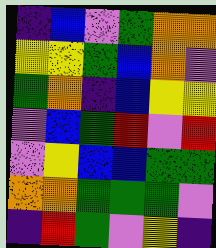[["indigo", "blue", "violet", "green", "orange", "orange"], ["yellow", "yellow", "green", "blue", "orange", "violet"], ["green", "orange", "indigo", "blue", "yellow", "yellow"], ["violet", "blue", "green", "red", "violet", "red"], ["violet", "yellow", "blue", "blue", "green", "green"], ["orange", "orange", "green", "green", "green", "violet"], ["indigo", "red", "green", "violet", "yellow", "indigo"]]